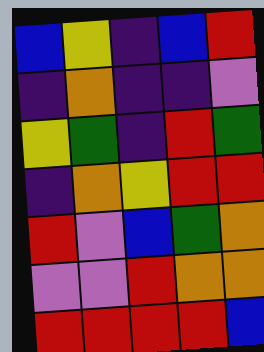[["blue", "yellow", "indigo", "blue", "red"], ["indigo", "orange", "indigo", "indigo", "violet"], ["yellow", "green", "indigo", "red", "green"], ["indigo", "orange", "yellow", "red", "red"], ["red", "violet", "blue", "green", "orange"], ["violet", "violet", "red", "orange", "orange"], ["red", "red", "red", "red", "blue"]]